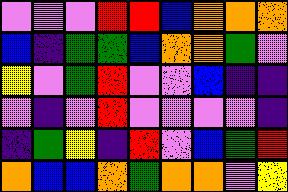[["violet", "violet", "violet", "red", "red", "blue", "orange", "orange", "orange"], ["blue", "indigo", "green", "green", "blue", "orange", "orange", "green", "violet"], ["yellow", "violet", "green", "red", "violet", "violet", "blue", "indigo", "indigo"], ["violet", "indigo", "violet", "red", "violet", "violet", "violet", "violet", "indigo"], ["indigo", "green", "yellow", "indigo", "red", "violet", "blue", "green", "red"], ["orange", "blue", "blue", "orange", "green", "orange", "orange", "violet", "yellow"]]